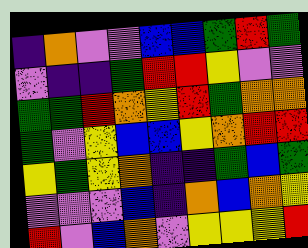[["indigo", "orange", "violet", "violet", "blue", "blue", "green", "red", "green"], ["violet", "indigo", "indigo", "green", "red", "red", "yellow", "violet", "violet"], ["green", "green", "red", "orange", "yellow", "red", "green", "orange", "orange"], ["green", "violet", "yellow", "blue", "blue", "yellow", "orange", "red", "red"], ["yellow", "green", "yellow", "orange", "indigo", "indigo", "green", "blue", "green"], ["violet", "violet", "violet", "blue", "indigo", "orange", "blue", "orange", "yellow"], ["red", "violet", "blue", "orange", "violet", "yellow", "yellow", "yellow", "red"]]